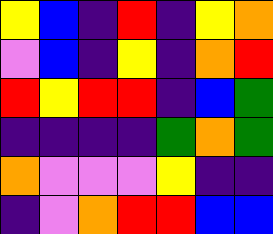[["yellow", "blue", "indigo", "red", "indigo", "yellow", "orange"], ["violet", "blue", "indigo", "yellow", "indigo", "orange", "red"], ["red", "yellow", "red", "red", "indigo", "blue", "green"], ["indigo", "indigo", "indigo", "indigo", "green", "orange", "green"], ["orange", "violet", "violet", "violet", "yellow", "indigo", "indigo"], ["indigo", "violet", "orange", "red", "red", "blue", "blue"]]